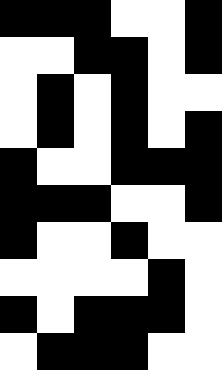[["black", "black", "black", "white", "white", "black"], ["white", "white", "black", "black", "white", "black"], ["white", "black", "white", "black", "white", "white"], ["white", "black", "white", "black", "white", "black"], ["black", "white", "white", "black", "black", "black"], ["black", "black", "black", "white", "white", "black"], ["black", "white", "white", "black", "white", "white"], ["white", "white", "white", "white", "black", "white"], ["black", "white", "black", "black", "black", "white"], ["white", "black", "black", "black", "white", "white"]]